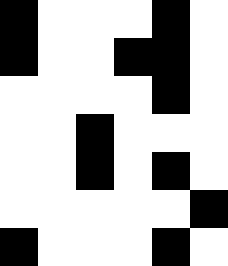[["black", "white", "white", "white", "black", "white"], ["black", "white", "white", "black", "black", "white"], ["white", "white", "white", "white", "black", "white"], ["white", "white", "black", "white", "white", "white"], ["white", "white", "black", "white", "black", "white"], ["white", "white", "white", "white", "white", "black"], ["black", "white", "white", "white", "black", "white"]]